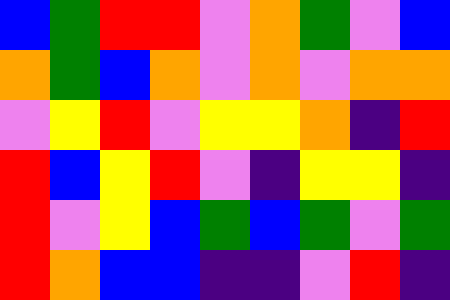[["blue", "green", "red", "red", "violet", "orange", "green", "violet", "blue"], ["orange", "green", "blue", "orange", "violet", "orange", "violet", "orange", "orange"], ["violet", "yellow", "red", "violet", "yellow", "yellow", "orange", "indigo", "red"], ["red", "blue", "yellow", "red", "violet", "indigo", "yellow", "yellow", "indigo"], ["red", "violet", "yellow", "blue", "green", "blue", "green", "violet", "green"], ["red", "orange", "blue", "blue", "indigo", "indigo", "violet", "red", "indigo"]]